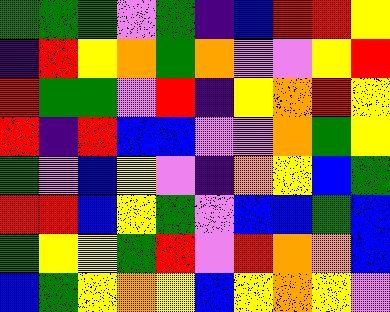[["green", "green", "green", "violet", "green", "indigo", "blue", "red", "red", "yellow"], ["indigo", "red", "yellow", "orange", "green", "orange", "violet", "violet", "yellow", "red"], ["red", "green", "green", "violet", "red", "indigo", "yellow", "orange", "red", "yellow"], ["red", "indigo", "red", "blue", "blue", "violet", "violet", "orange", "green", "yellow"], ["green", "violet", "blue", "yellow", "violet", "indigo", "orange", "yellow", "blue", "green"], ["red", "red", "blue", "yellow", "green", "violet", "blue", "blue", "green", "blue"], ["green", "yellow", "yellow", "green", "red", "violet", "red", "orange", "orange", "blue"], ["blue", "green", "yellow", "orange", "yellow", "blue", "yellow", "orange", "yellow", "violet"]]